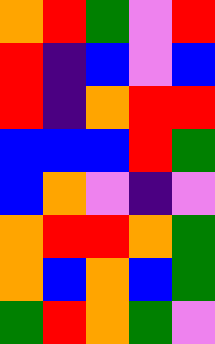[["orange", "red", "green", "violet", "red"], ["red", "indigo", "blue", "violet", "blue"], ["red", "indigo", "orange", "red", "red"], ["blue", "blue", "blue", "red", "green"], ["blue", "orange", "violet", "indigo", "violet"], ["orange", "red", "red", "orange", "green"], ["orange", "blue", "orange", "blue", "green"], ["green", "red", "orange", "green", "violet"]]